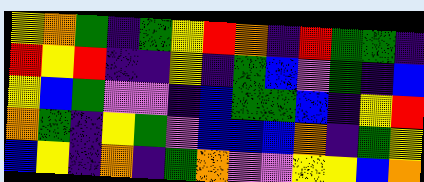[["yellow", "orange", "green", "indigo", "green", "yellow", "red", "orange", "indigo", "red", "green", "green", "indigo"], ["red", "yellow", "red", "indigo", "indigo", "yellow", "indigo", "green", "blue", "violet", "green", "indigo", "blue"], ["yellow", "blue", "green", "violet", "violet", "indigo", "blue", "green", "green", "blue", "indigo", "yellow", "red"], ["orange", "green", "indigo", "yellow", "green", "violet", "blue", "blue", "blue", "orange", "indigo", "green", "yellow"], ["blue", "yellow", "indigo", "orange", "indigo", "green", "orange", "violet", "violet", "yellow", "yellow", "blue", "orange"]]